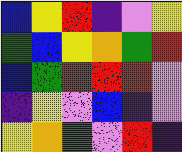[["blue", "yellow", "red", "indigo", "violet", "yellow"], ["green", "blue", "yellow", "orange", "green", "red"], ["blue", "green", "red", "red", "red", "violet"], ["indigo", "yellow", "violet", "blue", "indigo", "violet"], ["yellow", "orange", "green", "violet", "red", "indigo"]]